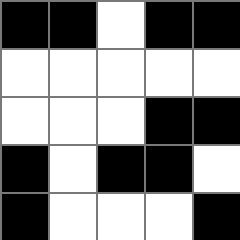[["black", "black", "white", "black", "black"], ["white", "white", "white", "white", "white"], ["white", "white", "white", "black", "black"], ["black", "white", "black", "black", "white"], ["black", "white", "white", "white", "black"]]